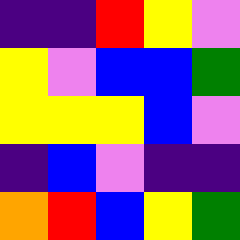[["indigo", "indigo", "red", "yellow", "violet"], ["yellow", "violet", "blue", "blue", "green"], ["yellow", "yellow", "yellow", "blue", "violet"], ["indigo", "blue", "violet", "indigo", "indigo"], ["orange", "red", "blue", "yellow", "green"]]